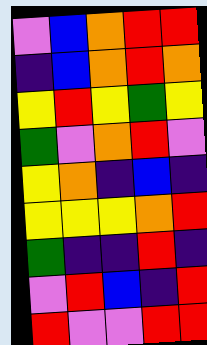[["violet", "blue", "orange", "red", "red"], ["indigo", "blue", "orange", "red", "orange"], ["yellow", "red", "yellow", "green", "yellow"], ["green", "violet", "orange", "red", "violet"], ["yellow", "orange", "indigo", "blue", "indigo"], ["yellow", "yellow", "yellow", "orange", "red"], ["green", "indigo", "indigo", "red", "indigo"], ["violet", "red", "blue", "indigo", "red"], ["red", "violet", "violet", "red", "red"]]